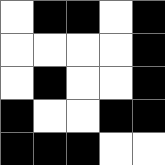[["white", "black", "black", "white", "black"], ["white", "white", "white", "white", "black"], ["white", "black", "white", "white", "black"], ["black", "white", "white", "black", "black"], ["black", "black", "black", "white", "white"]]